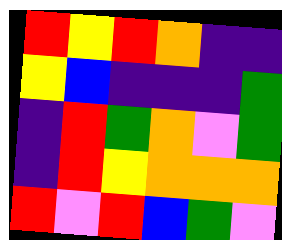[["red", "yellow", "red", "orange", "indigo", "indigo"], ["yellow", "blue", "indigo", "indigo", "indigo", "green"], ["indigo", "red", "green", "orange", "violet", "green"], ["indigo", "red", "yellow", "orange", "orange", "orange"], ["red", "violet", "red", "blue", "green", "violet"]]